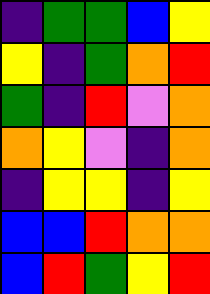[["indigo", "green", "green", "blue", "yellow"], ["yellow", "indigo", "green", "orange", "red"], ["green", "indigo", "red", "violet", "orange"], ["orange", "yellow", "violet", "indigo", "orange"], ["indigo", "yellow", "yellow", "indigo", "yellow"], ["blue", "blue", "red", "orange", "orange"], ["blue", "red", "green", "yellow", "red"]]